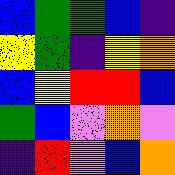[["blue", "green", "green", "blue", "indigo"], ["yellow", "green", "indigo", "yellow", "orange"], ["blue", "yellow", "red", "red", "blue"], ["green", "blue", "violet", "orange", "violet"], ["indigo", "red", "violet", "blue", "orange"]]